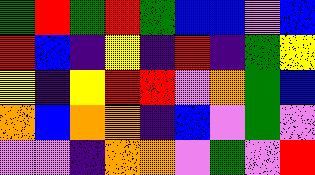[["green", "red", "green", "red", "green", "blue", "blue", "violet", "blue"], ["red", "blue", "indigo", "yellow", "indigo", "red", "indigo", "green", "yellow"], ["yellow", "indigo", "yellow", "red", "red", "violet", "orange", "green", "blue"], ["orange", "blue", "orange", "orange", "indigo", "blue", "violet", "green", "violet"], ["violet", "violet", "indigo", "orange", "orange", "violet", "green", "violet", "red"]]